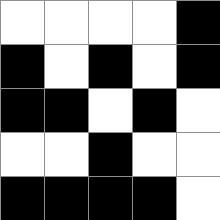[["white", "white", "white", "white", "black"], ["black", "white", "black", "white", "black"], ["black", "black", "white", "black", "white"], ["white", "white", "black", "white", "white"], ["black", "black", "black", "black", "white"]]